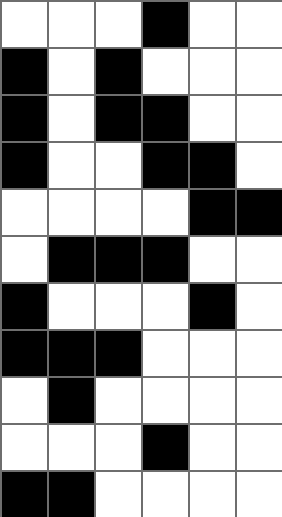[["white", "white", "white", "black", "white", "white"], ["black", "white", "black", "white", "white", "white"], ["black", "white", "black", "black", "white", "white"], ["black", "white", "white", "black", "black", "white"], ["white", "white", "white", "white", "black", "black"], ["white", "black", "black", "black", "white", "white"], ["black", "white", "white", "white", "black", "white"], ["black", "black", "black", "white", "white", "white"], ["white", "black", "white", "white", "white", "white"], ["white", "white", "white", "black", "white", "white"], ["black", "black", "white", "white", "white", "white"]]